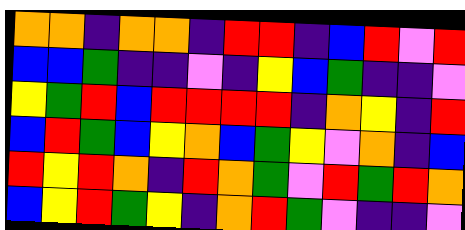[["orange", "orange", "indigo", "orange", "orange", "indigo", "red", "red", "indigo", "blue", "red", "violet", "red"], ["blue", "blue", "green", "indigo", "indigo", "violet", "indigo", "yellow", "blue", "green", "indigo", "indigo", "violet"], ["yellow", "green", "red", "blue", "red", "red", "red", "red", "indigo", "orange", "yellow", "indigo", "red"], ["blue", "red", "green", "blue", "yellow", "orange", "blue", "green", "yellow", "violet", "orange", "indigo", "blue"], ["red", "yellow", "red", "orange", "indigo", "red", "orange", "green", "violet", "red", "green", "red", "orange"], ["blue", "yellow", "red", "green", "yellow", "indigo", "orange", "red", "green", "violet", "indigo", "indigo", "violet"]]